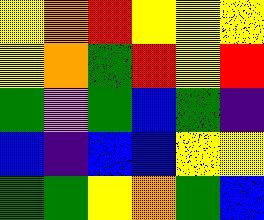[["yellow", "orange", "red", "yellow", "yellow", "yellow"], ["yellow", "orange", "green", "red", "yellow", "red"], ["green", "violet", "green", "blue", "green", "indigo"], ["blue", "indigo", "blue", "blue", "yellow", "yellow"], ["green", "green", "yellow", "orange", "green", "blue"]]